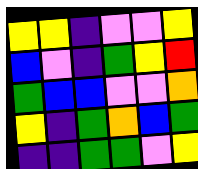[["yellow", "yellow", "indigo", "violet", "violet", "yellow"], ["blue", "violet", "indigo", "green", "yellow", "red"], ["green", "blue", "blue", "violet", "violet", "orange"], ["yellow", "indigo", "green", "orange", "blue", "green"], ["indigo", "indigo", "green", "green", "violet", "yellow"]]